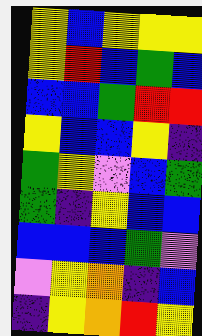[["yellow", "blue", "yellow", "yellow", "yellow"], ["yellow", "red", "blue", "green", "blue"], ["blue", "blue", "green", "red", "red"], ["yellow", "blue", "blue", "yellow", "indigo"], ["green", "yellow", "violet", "blue", "green"], ["green", "indigo", "yellow", "blue", "blue"], ["blue", "blue", "blue", "green", "violet"], ["violet", "yellow", "orange", "indigo", "blue"], ["indigo", "yellow", "orange", "red", "yellow"]]